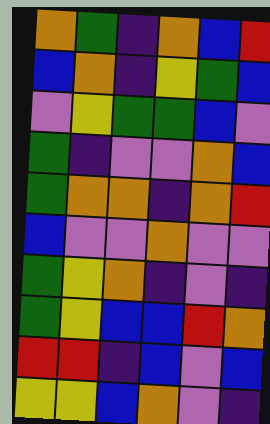[["orange", "green", "indigo", "orange", "blue", "red"], ["blue", "orange", "indigo", "yellow", "green", "blue"], ["violet", "yellow", "green", "green", "blue", "violet"], ["green", "indigo", "violet", "violet", "orange", "blue"], ["green", "orange", "orange", "indigo", "orange", "red"], ["blue", "violet", "violet", "orange", "violet", "violet"], ["green", "yellow", "orange", "indigo", "violet", "indigo"], ["green", "yellow", "blue", "blue", "red", "orange"], ["red", "red", "indigo", "blue", "violet", "blue"], ["yellow", "yellow", "blue", "orange", "violet", "indigo"]]